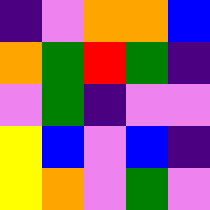[["indigo", "violet", "orange", "orange", "blue"], ["orange", "green", "red", "green", "indigo"], ["violet", "green", "indigo", "violet", "violet"], ["yellow", "blue", "violet", "blue", "indigo"], ["yellow", "orange", "violet", "green", "violet"]]